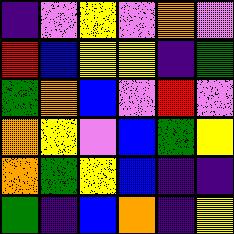[["indigo", "violet", "yellow", "violet", "orange", "violet"], ["red", "blue", "yellow", "yellow", "indigo", "green"], ["green", "orange", "blue", "violet", "red", "violet"], ["orange", "yellow", "violet", "blue", "green", "yellow"], ["orange", "green", "yellow", "blue", "indigo", "indigo"], ["green", "indigo", "blue", "orange", "indigo", "yellow"]]